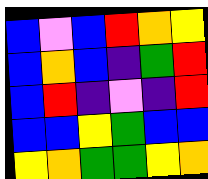[["blue", "violet", "blue", "red", "orange", "yellow"], ["blue", "orange", "blue", "indigo", "green", "red"], ["blue", "red", "indigo", "violet", "indigo", "red"], ["blue", "blue", "yellow", "green", "blue", "blue"], ["yellow", "orange", "green", "green", "yellow", "orange"]]